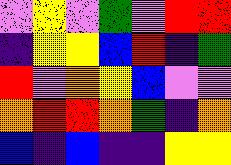[["violet", "yellow", "violet", "green", "violet", "red", "red"], ["indigo", "yellow", "yellow", "blue", "red", "indigo", "green"], ["red", "violet", "orange", "yellow", "blue", "violet", "violet"], ["orange", "red", "red", "orange", "green", "indigo", "orange"], ["blue", "indigo", "blue", "indigo", "indigo", "yellow", "yellow"]]